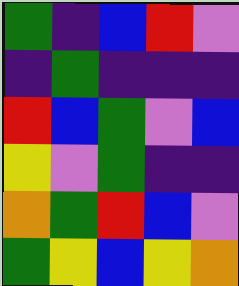[["green", "indigo", "blue", "red", "violet"], ["indigo", "green", "indigo", "indigo", "indigo"], ["red", "blue", "green", "violet", "blue"], ["yellow", "violet", "green", "indigo", "indigo"], ["orange", "green", "red", "blue", "violet"], ["green", "yellow", "blue", "yellow", "orange"]]